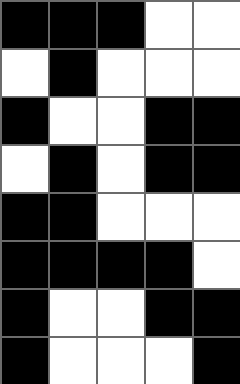[["black", "black", "black", "white", "white"], ["white", "black", "white", "white", "white"], ["black", "white", "white", "black", "black"], ["white", "black", "white", "black", "black"], ["black", "black", "white", "white", "white"], ["black", "black", "black", "black", "white"], ["black", "white", "white", "black", "black"], ["black", "white", "white", "white", "black"]]